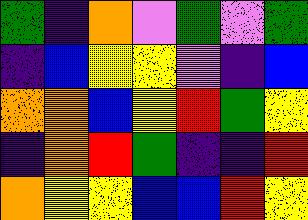[["green", "indigo", "orange", "violet", "green", "violet", "green"], ["indigo", "blue", "yellow", "yellow", "violet", "indigo", "blue"], ["orange", "orange", "blue", "yellow", "red", "green", "yellow"], ["indigo", "orange", "red", "green", "indigo", "indigo", "red"], ["orange", "yellow", "yellow", "blue", "blue", "red", "yellow"]]